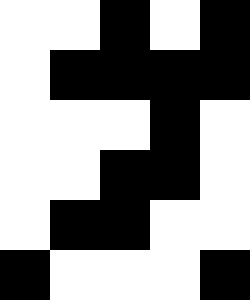[["white", "white", "black", "white", "black"], ["white", "black", "black", "black", "black"], ["white", "white", "white", "black", "white"], ["white", "white", "black", "black", "white"], ["white", "black", "black", "white", "white"], ["black", "white", "white", "white", "black"]]